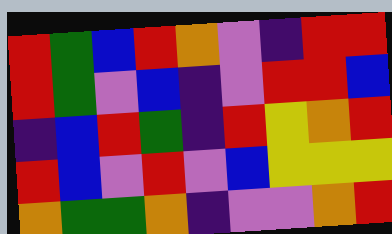[["red", "green", "blue", "red", "orange", "violet", "indigo", "red", "red"], ["red", "green", "violet", "blue", "indigo", "violet", "red", "red", "blue"], ["indigo", "blue", "red", "green", "indigo", "red", "yellow", "orange", "red"], ["red", "blue", "violet", "red", "violet", "blue", "yellow", "yellow", "yellow"], ["orange", "green", "green", "orange", "indigo", "violet", "violet", "orange", "red"]]